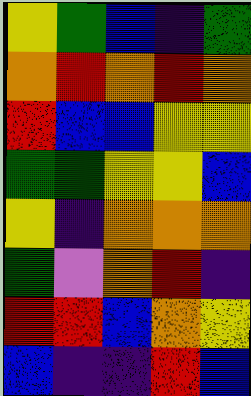[["yellow", "green", "blue", "indigo", "green"], ["orange", "red", "orange", "red", "orange"], ["red", "blue", "blue", "yellow", "yellow"], ["green", "green", "yellow", "yellow", "blue"], ["yellow", "indigo", "orange", "orange", "orange"], ["green", "violet", "orange", "red", "indigo"], ["red", "red", "blue", "orange", "yellow"], ["blue", "indigo", "indigo", "red", "blue"]]